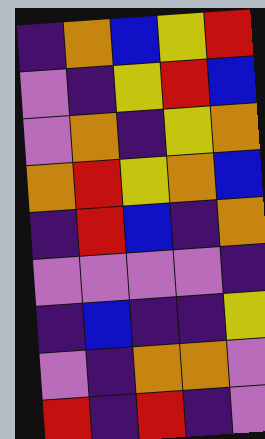[["indigo", "orange", "blue", "yellow", "red"], ["violet", "indigo", "yellow", "red", "blue"], ["violet", "orange", "indigo", "yellow", "orange"], ["orange", "red", "yellow", "orange", "blue"], ["indigo", "red", "blue", "indigo", "orange"], ["violet", "violet", "violet", "violet", "indigo"], ["indigo", "blue", "indigo", "indigo", "yellow"], ["violet", "indigo", "orange", "orange", "violet"], ["red", "indigo", "red", "indigo", "violet"]]